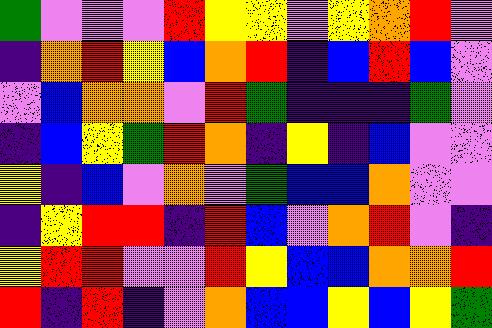[["green", "violet", "violet", "violet", "red", "yellow", "yellow", "violet", "yellow", "orange", "red", "violet"], ["indigo", "orange", "red", "yellow", "blue", "orange", "red", "indigo", "blue", "red", "blue", "violet"], ["violet", "blue", "orange", "orange", "violet", "red", "green", "indigo", "indigo", "indigo", "green", "violet"], ["indigo", "blue", "yellow", "green", "red", "orange", "indigo", "yellow", "indigo", "blue", "violet", "violet"], ["yellow", "indigo", "blue", "violet", "orange", "violet", "green", "blue", "blue", "orange", "violet", "violet"], ["indigo", "yellow", "red", "red", "indigo", "red", "blue", "violet", "orange", "red", "violet", "indigo"], ["yellow", "red", "red", "violet", "violet", "red", "yellow", "blue", "blue", "orange", "orange", "red"], ["red", "indigo", "red", "indigo", "violet", "orange", "blue", "blue", "yellow", "blue", "yellow", "green"]]